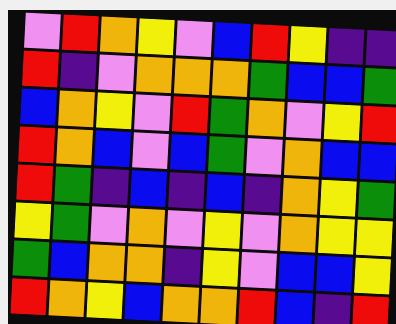[["violet", "red", "orange", "yellow", "violet", "blue", "red", "yellow", "indigo", "indigo"], ["red", "indigo", "violet", "orange", "orange", "orange", "green", "blue", "blue", "green"], ["blue", "orange", "yellow", "violet", "red", "green", "orange", "violet", "yellow", "red"], ["red", "orange", "blue", "violet", "blue", "green", "violet", "orange", "blue", "blue"], ["red", "green", "indigo", "blue", "indigo", "blue", "indigo", "orange", "yellow", "green"], ["yellow", "green", "violet", "orange", "violet", "yellow", "violet", "orange", "yellow", "yellow"], ["green", "blue", "orange", "orange", "indigo", "yellow", "violet", "blue", "blue", "yellow"], ["red", "orange", "yellow", "blue", "orange", "orange", "red", "blue", "indigo", "red"]]